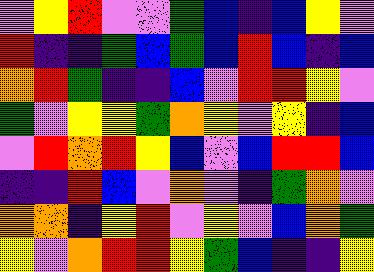[["violet", "yellow", "red", "violet", "violet", "green", "blue", "indigo", "blue", "yellow", "violet"], ["red", "indigo", "indigo", "green", "blue", "green", "blue", "red", "blue", "indigo", "blue"], ["orange", "red", "green", "indigo", "indigo", "blue", "violet", "red", "red", "yellow", "violet"], ["green", "violet", "yellow", "yellow", "green", "orange", "yellow", "violet", "yellow", "indigo", "blue"], ["violet", "red", "orange", "red", "yellow", "blue", "violet", "blue", "red", "red", "blue"], ["indigo", "indigo", "red", "blue", "violet", "orange", "violet", "indigo", "green", "orange", "violet"], ["orange", "orange", "indigo", "yellow", "red", "violet", "yellow", "violet", "blue", "orange", "green"], ["yellow", "violet", "orange", "red", "red", "yellow", "green", "blue", "indigo", "indigo", "yellow"]]